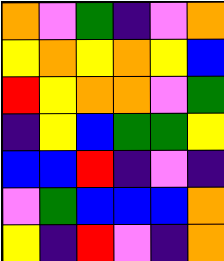[["orange", "violet", "green", "indigo", "violet", "orange"], ["yellow", "orange", "yellow", "orange", "yellow", "blue"], ["red", "yellow", "orange", "orange", "violet", "green"], ["indigo", "yellow", "blue", "green", "green", "yellow"], ["blue", "blue", "red", "indigo", "violet", "indigo"], ["violet", "green", "blue", "blue", "blue", "orange"], ["yellow", "indigo", "red", "violet", "indigo", "orange"]]